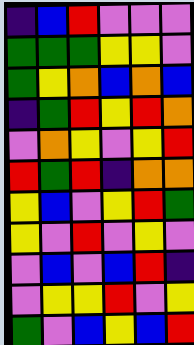[["indigo", "blue", "red", "violet", "violet", "violet"], ["green", "green", "green", "yellow", "yellow", "violet"], ["green", "yellow", "orange", "blue", "orange", "blue"], ["indigo", "green", "red", "yellow", "red", "orange"], ["violet", "orange", "yellow", "violet", "yellow", "red"], ["red", "green", "red", "indigo", "orange", "orange"], ["yellow", "blue", "violet", "yellow", "red", "green"], ["yellow", "violet", "red", "violet", "yellow", "violet"], ["violet", "blue", "violet", "blue", "red", "indigo"], ["violet", "yellow", "yellow", "red", "violet", "yellow"], ["green", "violet", "blue", "yellow", "blue", "red"]]